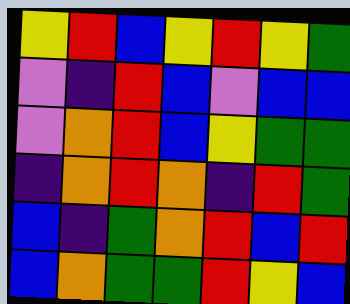[["yellow", "red", "blue", "yellow", "red", "yellow", "green"], ["violet", "indigo", "red", "blue", "violet", "blue", "blue"], ["violet", "orange", "red", "blue", "yellow", "green", "green"], ["indigo", "orange", "red", "orange", "indigo", "red", "green"], ["blue", "indigo", "green", "orange", "red", "blue", "red"], ["blue", "orange", "green", "green", "red", "yellow", "blue"]]